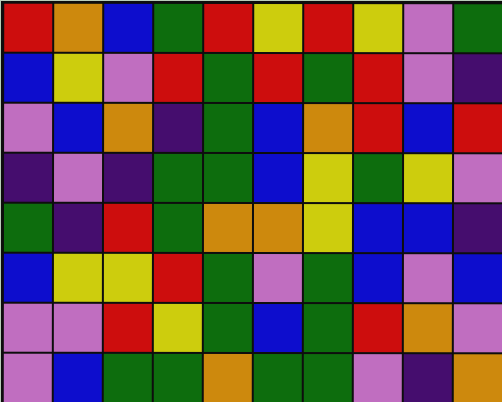[["red", "orange", "blue", "green", "red", "yellow", "red", "yellow", "violet", "green"], ["blue", "yellow", "violet", "red", "green", "red", "green", "red", "violet", "indigo"], ["violet", "blue", "orange", "indigo", "green", "blue", "orange", "red", "blue", "red"], ["indigo", "violet", "indigo", "green", "green", "blue", "yellow", "green", "yellow", "violet"], ["green", "indigo", "red", "green", "orange", "orange", "yellow", "blue", "blue", "indigo"], ["blue", "yellow", "yellow", "red", "green", "violet", "green", "blue", "violet", "blue"], ["violet", "violet", "red", "yellow", "green", "blue", "green", "red", "orange", "violet"], ["violet", "blue", "green", "green", "orange", "green", "green", "violet", "indigo", "orange"]]